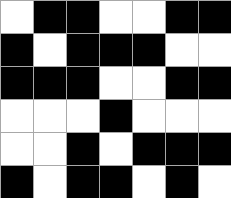[["white", "black", "black", "white", "white", "black", "black"], ["black", "white", "black", "black", "black", "white", "white"], ["black", "black", "black", "white", "white", "black", "black"], ["white", "white", "white", "black", "white", "white", "white"], ["white", "white", "black", "white", "black", "black", "black"], ["black", "white", "black", "black", "white", "black", "white"]]